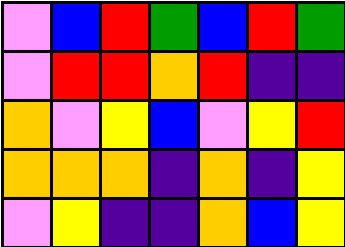[["violet", "blue", "red", "green", "blue", "red", "green"], ["violet", "red", "red", "orange", "red", "indigo", "indigo"], ["orange", "violet", "yellow", "blue", "violet", "yellow", "red"], ["orange", "orange", "orange", "indigo", "orange", "indigo", "yellow"], ["violet", "yellow", "indigo", "indigo", "orange", "blue", "yellow"]]